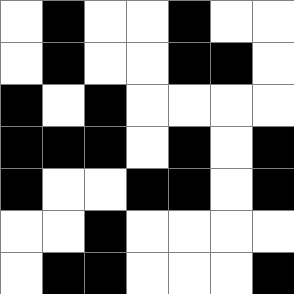[["white", "black", "white", "white", "black", "white", "white"], ["white", "black", "white", "white", "black", "black", "white"], ["black", "white", "black", "white", "white", "white", "white"], ["black", "black", "black", "white", "black", "white", "black"], ["black", "white", "white", "black", "black", "white", "black"], ["white", "white", "black", "white", "white", "white", "white"], ["white", "black", "black", "white", "white", "white", "black"]]